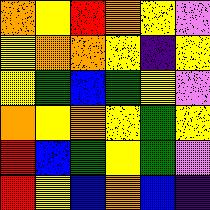[["orange", "yellow", "red", "orange", "yellow", "violet"], ["yellow", "orange", "orange", "yellow", "indigo", "yellow"], ["yellow", "green", "blue", "green", "yellow", "violet"], ["orange", "yellow", "orange", "yellow", "green", "yellow"], ["red", "blue", "green", "yellow", "green", "violet"], ["red", "yellow", "blue", "orange", "blue", "indigo"]]